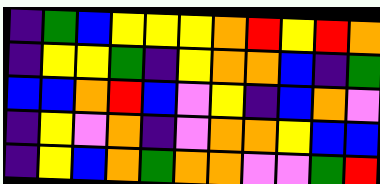[["indigo", "green", "blue", "yellow", "yellow", "yellow", "orange", "red", "yellow", "red", "orange"], ["indigo", "yellow", "yellow", "green", "indigo", "yellow", "orange", "orange", "blue", "indigo", "green"], ["blue", "blue", "orange", "red", "blue", "violet", "yellow", "indigo", "blue", "orange", "violet"], ["indigo", "yellow", "violet", "orange", "indigo", "violet", "orange", "orange", "yellow", "blue", "blue"], ["indigo", "yellow", "blue", "orange", "green", "orange", "orange", "violet", "violet", "green", "red"]]